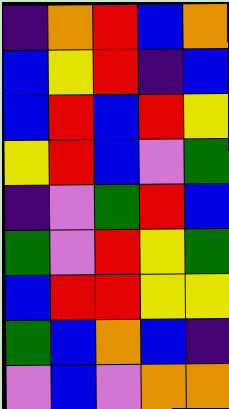[["indigo", "orange", "red", "blue", "orange"], ["blue", "yellow", "red", "indigo", "blue"], ["blue", "red", "blue", "red", "yellow"], ["yellow", "red", "blue", "violet", "green"], ["indigo", "violet", "green", "red", "blue"], ["green", "violet", "red", "yellow", "green"], ["blue", "red", "red", "yellow", "yellow"], ["green", "blue", "orange", "blue", "indigo"], ["violet", "blue", "violet", "orange", "orange"]]